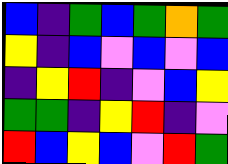[["blue", "indigo", "green", "blue", "green", "orange", "green"], ["yellow", "indigo", "blue", "violet", "blue", "violet", "blue"], ["indigo", "yellow", "red", "indigo", "violet", "blue", "yellow"], ["green", "green", "indigo", "yellow", "red", "indigo", "violet"], ["red", "blue", "yellow", "blue", "violet", "red", "green"]]